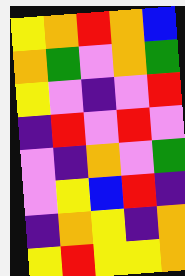[["yellow", "orange", "red", "orange", "blue"], ["orange", "green", "violet", "orange", "green"], ["yellow", "violet", "indigo", "violet", "red"], ["indigo", "red", "violet", "red", "violet"], ["violet", "indigo", "orange", "violet", "green"], ["violet", "yellow", "blue", "red", "indigo"], ["indigo", "orange", "yellow", "indigo", "orange"], ["yellow", "red", "yellow", "yellow", "orange"]]